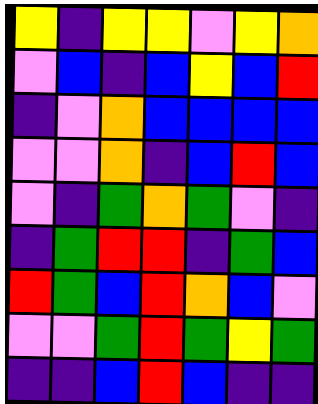[["yellow", "indigo", "yellow", "yellow", "violet", "yellow", "orange"], ["violet", "blue", "indigo", "blue", "yellow", "blue", "red"], ["indigo", "violet", "orange", "blue", "blue", "blue", "blue"], ["violet", "violet", "orange", "indigo", "blue", "red", "blue"], ["violet", "indigo", "green", "orange", "green", "violet", "indigo"], ["indigo", "green", "red", "red", "indigo", "green", "blue"], ["red", "green", "blue", "red", "orange", "blue", "violet"], ["violet", "violet", "green", "red", "green", "yellow", "green"], ["indigo", "indigo", "blue", "red", "blue", "indigo", "indigo"]]